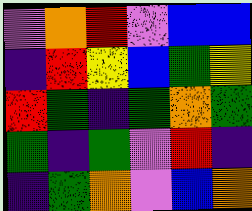[["violet", "orange", "red", "violet", "blue", "blue"], ["indigo", "red", "yellow", "blue", "green", "yellow"], ["red", "green", "indigo", "green", "orange", "green"], ["green", "indigo", "green", "violet", "red", "indigo"], ["indigo", "green", "orange", "violet", "blue", "orange"]]